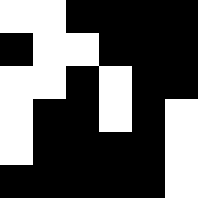[["white", "white", "black", "black", "black", "black"], ["black", "white", "white", "black", "black", "black"], ["white", "white", "black", "white", "black", "black"], ["white", "black", "black", "white", "black", "white"], ["white", "black", "black", "black", "black", "white"], ["black", "black", "black", "black", "black", "white"]]